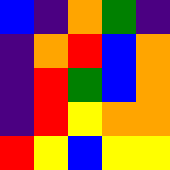[["blue", "indigo", "orange", "green", "indigo"], ["indigo", "orange", "red", "blue", "orange"], ["indigo", "red", "green", "blue", "orange"], ["indigo", "red", "yellow", "orange", "orange"], ["red", "yellow", "blue", "yellow", "yellow"]]